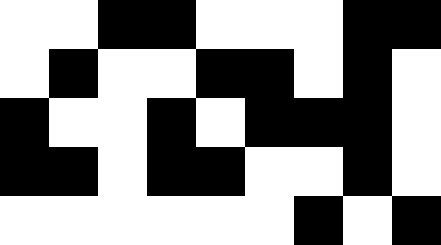[["white", "white", "black", "black", "white", "white", "white", "black", "black"], ["white", "black", "white", "white", "black", "black", "white", "black", "white"], ["black", "white", "white", "black", "white", "black", "black", "black", "white"], ["black", "black", "white", "black", "black", "white", "white", "black", "white"], ["white", "white", "white", "white", "white", "white", "black", "white", "black"]]